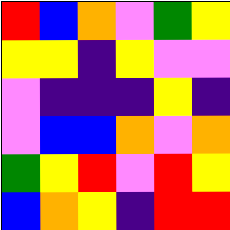[["red", "blue", "orange", "violet", "green", "yellow"], ["yellow", "yellow", "indigo", "yellow", "violet", "violet"], ["violet", "indigo", "indigo", "indigo", "yellow", "indigo"], ["violet", "blue", "blue", "orange", "violet", "orange"], ["green", "yellow", "red", "violet", "red", "yellow"], ["blue", "orange", "yellow", "indigo", "red", "red"]]